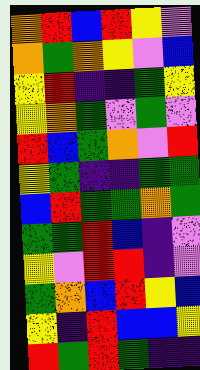[["orange", "red", "blue", "red", "yellow", "violet"], ["orange", "green", "orange", "yellow", "violet", "blue"], ["yellow", "red", "indigo", "indigo", "green", "yellow"], ["yellow", "orange", "green", "violet", "green", "violet"], ["red", "blue", "green", "orange", "violet", "red"], ["yellow", "green", "indigo", "indigo", "green", "green"], ["blue", "red", "green", "green", "orange", "green"], ["green", "green", "red", "blue", "indigo", "violet"], ["yellow", "violet", "red", "red", "indigo", "violet"], ["green", "orange", "blue", "red", "yellow", "blue"], ["yellow", "indigo", "red", "blue", "blue", "yellow"], ["red", "green", "red", "green", "indigo", "indigo"]]